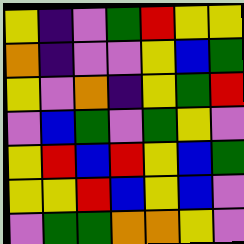[["yellow", "indigo", "violet", "green", "red", "yellow", "yellow"], ["orange", "indigo", "violet", "violet", "yellow", "blue", "green"], ["yellow", "violet", "orange", "indigo", "yellow", "green", "red"], ["violet", "blue", "green", "violet", "green", "yellow", "violet"], ["yellow", "red", "blue", "red", "yellow", "blue", "green"], ["yellow", "yellow", "red", "blue", "yellow", "blue", "violet"], ["violet", "green", "green", "orange", "orange", "yellow", "violet"]]